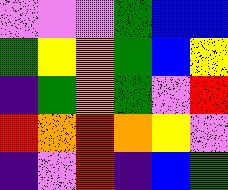[["violet", "violet", "violet", "green", "blue", "blue"], ["green", "yellow", "orange", "green", "blue", "yellow"], ["indigo", "green", "orange", "green", "violet", "red"], ["red", "orange", "red", "orange", "yellow", "violet"], ["indigo", "violet", "red", "indigo", "blue", "green"]]